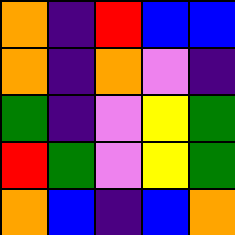[["orange", "indigo", "red", "blue", "blue"], ["orange", "indigo", "orange", "violet", "indigo"], ["green", "indigo", "violet", "yellow", "green"], ["red", "green", "violet", "yellow", "green"], ["orange", "blue", "indigo", "blue", "orange"]]